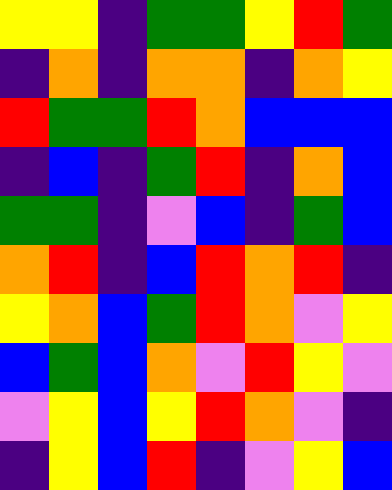[["yellow", "yellow", "indigo", "green", "green", "yellow", "red", "green"], ["indigo", "orange", "indigo", "orange", "orange", "indigo", "orange", "yellow"], ["red", "green", "green", "red", "orange", "blue", "blue", "blue"], ["indigo", "blue", "indigo", "green", "red", "indigo", "orange", "blue"], ["green", "green", "indigo", "violet", "blue", "indigo", "green", "blue"], ["orange", "red", "indigo", "blue", "red", "orange", "red", "indigo"], ["yellow", "orange", "blue", "green", "red", "orange", "violet", "yellow"], ["blue", "green", "blue", "orange", "violet", "red", "yellow", "violet"], ["violet", "yellow", "blue", "yellow", "red", "orange", "violet", "indigo"], ["indigo", "yellow", "blue", "red", "indigo", "violet", "yellow", "blue"]]